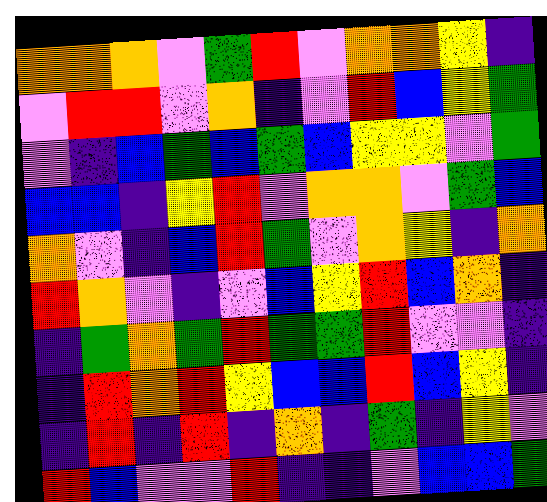[["orange", "orange", "orange", "violet", "green", "red", "violet", "orange", "orange", "yellow", "indigo"], ["violet", "red", "red", "violet", "orange", "indigo", "violet", "red", "blue", "yellow", "green"], ["violet", "indigo", "blue", "green", "blue", "green", "blue", "yellow", "yellow", "violet", "green"], ["blue", "blue", "indigo", "yellow", "red", "violet", "orange", "orange", "violet", "green", "blue"], ["orange", "violet", "indigo", "blue", "red", "green", "violet", "orange", "yellow", "indigo", "orange"], ["red", "orange", "violet", "indigo", "violet", "blue", "yellow", "red", "blue", "orange", "indigo"], ["indigo", "green", "orange", "green", "red", "green", "green", "red", "violet", "violet", "indigo"], ["indigo", "red", "orange", "red", "yellow", "blue", "blue", "red", "blue", "yellow", "indigo"], ["indigo", "red", "indigo", "red", "indigo", "orange", "indigo", "green", "indigo", "yellow", "violet"], ["red", "blue", "violet", "violet", "red", "indigo", "indigo", "violet", "blue", "blue", "green"]]